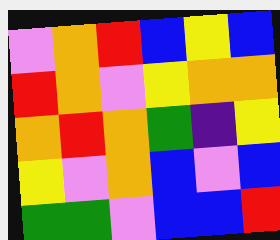[["violet", "orange", "red", "blue", "yellow", "blue"], ["red", "orange", "violet", "yellow", "orange", "orange"], ["orange", "red", "orange", "green", "indigo", "yellow"], ["yellow", "violet", "orange", "blue", "violet", "blue"], ["green", "green", "violet", "blue", "blue", "red"]]